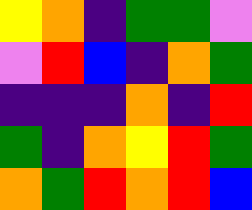[["yellow", "orange", "indigo", "green", "green", "violet"], ["violet", "red", "blue", "indigo", "orange", "green"], ["indigo", "indigo", "indigo", "orange", "indigo", "red"], ["green", "indigo", "orange", "yellow", "red", "green"], ["orange", "green", "red", "orange", "red", "blue"]]